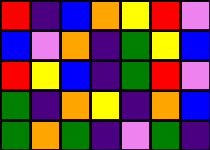[["red", "indigo", "blue", "orange", "yellow", "red", "violet"], ["blue", "violet", "orange", "indigo", "green", "yellow", "blue"], ["red", "yellow", "blue", "indigo", "green", "red", "violet"], ["green", "indigo", "orange", "yellow", "indigo", "orange", "blue"], ["green", "orange", "green", "indigo", "violet", "green", "indigo"]]